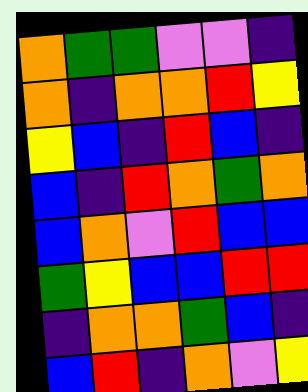[["orange", "green", "green", "violet", "violet", "indigo"], ["orange", "indigo", "orange", "orange", "red", "yellow"], ["yellow", "blue", "indigo", "red", "blue", "indigo"], ["blue", "indigo", "red", "orange", "green", "orange"], ["blue", "orange", "violet", "red", "blue", "blue"], ["green", "yellow", "blue", "blue", "red", "red"], ["indigo", "orange", "orange", "green", "blue", "indigo"], ["blue", "red", "indigo", "orange", "violet", "yellow"]]